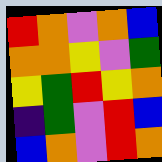[["red", "orange", "violet", "orange", "blue"], ["orange", "orange", "yellow", "violet", "green"], ["yellow", "green", "red", "yellow", "orange"], ["indigo", "green", "violet", "red", "blue"], ["blue", "orange", "violet", "red", "orange"]]